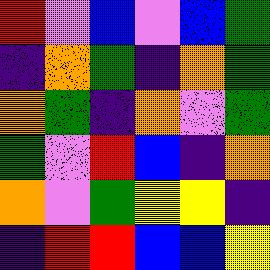[["red", "violet", "blue", "violet", "blue", "green"], ["indigo", "orange", "green", "indigo", "orange", "green"], ["orange", "green", "indigo", "orange", "violet", "green"], ["green", "violet", "red", "blue", "indigo", "orange"], ["orange", "violet", "green", "yellow", "yellow", "indigo"], ["indigo", "red", "red", "blue", "blue", "yellow"]]